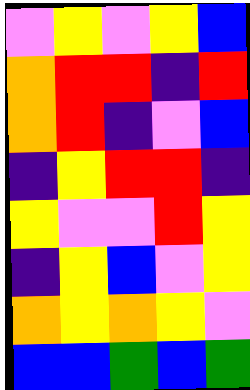[["violet", "yellow", "violet", "yellow", "blue"], ["orange", "red", "red", "indigo", "red"], ["orange", "red", "indigo", "violet", "blue"], ["indigo", "yellow", "red", "red", "indigo"], ["yellow", "violet", "violet", "red", "yellow"], ["indigo", "yellow", "blue", "violet", "yellow"], ["orange", "yellow", "orange", "yellow", "violet"], ["blue", "blue", "green", "blue", "green"]]